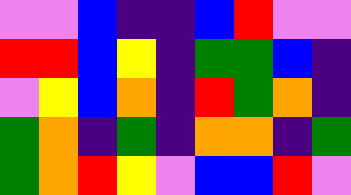[["violet", "violet", "blue", "indigo", "indigo", "blue", "red", "violet", "violet"], ["red", "red", "blue", "yellow", "indigo", "green", "green", "blue", "indigo"], ["violet", "yellow", "blue", "orange", "indigo", "red", "green", "orange", "indigo"], ["green", "orange", "indigo", "green", "indigo", "orange", "orange", "indigo", "green"], ["green", "orange", "red", "yellow", "violet", "blue", "blue", "red", "violet"]]